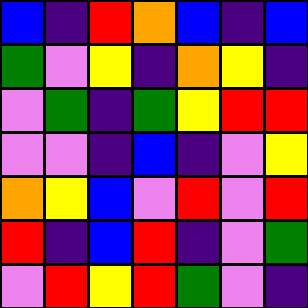[["blue", "indigo", "red", "orange", "blue", "indigo", "blue"], ["green", "violet", "yellow", "indigo", "orange", "yellow", "indigo"], ["violet", "green", "indigo", "green", "yellow", "red", "red"], ["violet", "violet", "indigo", "blue", "indigo", "violet", "yellow"], ["orange", "yellow", "blue", "violet", "red", "violet", "red"], ["red", "indigo", "blue", "red", "indigo", "violet", "green"], ["violet", "red", "yellow", "red", "green", "violet", "indigo"]]